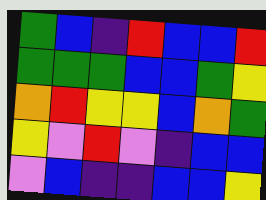[["green", "blue", "indigo", "red", "blue", "blue", "red"], ["green", "green", "green", "blue", "blue", "green", "yellow"], ["orange", "red", "yellow", "yellow", "blue", "orange", "green"], ["yellow", "violet", "red", "violet", "indigo", "blue", "blue"], ["violet", "blue", "indigo", "indigo", "blue", "blue", "yellow"]]